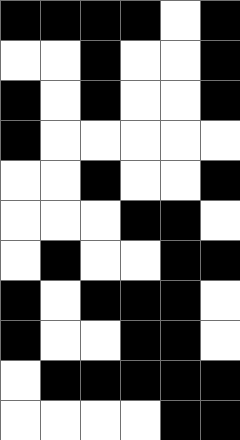[["black", "black", "black", "black", "white", "black"], ["white", "white", "black", "white", "white", "black"], ["black", "white", "black", "white", "white", "black"], ["black", "white", "white", "white", "white", "white"], ["white", "white", "black", "white", "white", "black"], ["white", "white", "white", "black", "black", "white"], ["white", "black", "white", "white", "black", "black"], ["black", "white", "black", "black", "black", "white"], ["black", "white", "white", "black", "black", "white"], ["white", "black", "black", "black", "black", "black"], ["white", "white", "white", "white", "black", "black"]]